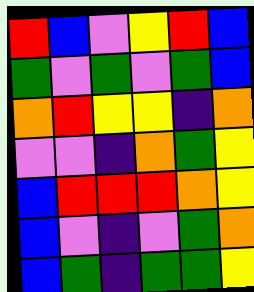[["red", "blue", "violet", "yellow", "red", "blue"], ["green", "violet", "green", "violet", "green", "blue"], ["orange", "red", "yellow", "yellow", "indigo", "orange"], ["violet", "violet", "indigo", "orange", "green", "yellow"], ["blue", "red", "red", "red", "orange", "yellow"], ["blue", "violet", "indigo", "violet", "green", "orange"], ["blue", "green", "indigo", "green", "green", "yellow"]]